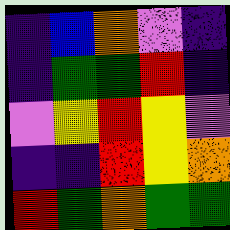[["indigo", "blue", "orange", "violet", "indigo"], ["indigo", "green", "green", "red", "indigo"], ["violet", "yellow", "red", "yellow", "violet"], ["indigo", "indigo", "red", "yellow", "orange"], ["red", "green", "orange", "green", "green"]]